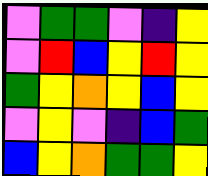[["violet", "green", "green", "violet", "indigo", "yellow"], ["violet", "red", "blue", "yellow", "red", "yellow"], ["green", "yellow", "orange", "yellow", "blue", "yellow"], ["violet", "yellow", "violet", "indigo", "blue", "green"], ["blue", "yellow", "orange", "green", "green", "yellow"]]